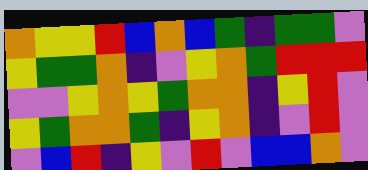[["orange", "yellow", "yellow", "red", "blue", "orange", "blue", "green", "indigo", "green", "green", "violet"], ["yellow", "green", "green", "orange", "indigo", "violet", "yellow", "orange", "green", "red", "red", "red"], ["violet", "violet", "yellow", "orange", "yellow", "green", "orange", "orange", "indigo", "yellow", "red", "violet"], ["yellow", "green", "orange", "orange", "green", "indigo", "yellow", "orange", "indigo", "violet", "red", "violet"], ["violet", "blue", "red", "indigo", "yellow", "violet", "red", "violet", "blue", "blue", "orange", "violet"]]